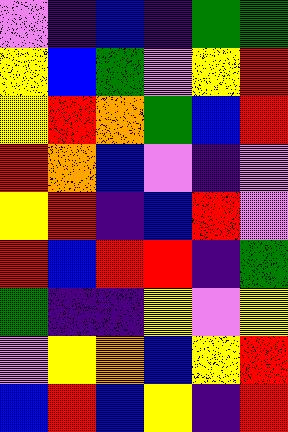[["violet", "indigo", "blue", "indigo", "green", "green"], ["yellow", "blue", "green", "violet", "yellow", "red"], ["yellow", "red", "orange", "green", "blue", "red"], ["red", "orange", "blue", "violet", "indigo", "violet"], ["yellow", "red", "indigo", "blue", "red", "violet"], ["red", "blue", "red", "red", "indigo", "green"], ["green", "indigo", "indigo", "yellow", "violet", "yellow"], ["violet", "yellow", "orange", "blue", "yellow", "red"], ["blue", "red", "blue", "yellow", "indigo", "red"]]